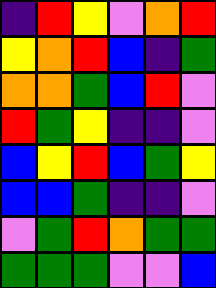[["indigo", "red", "yellow", "violet", "orange", "red"], ["yellow", "orange", "red", "blue", "indigo", "green"], ["orange", "orange", "green", "blue", "red", "violet"], ["red", "green", "yellow", "indigo", "indigo", "violet"], ["blue", "yellow", "red", "blue", "green", "yellow"], ["blue", "blue", "green", "indigo", "indigo", "violet"], ["violet", "green", "red", "orange", "green", "green"], ["green", "green", "green", "violet", "violet", "blue"]]